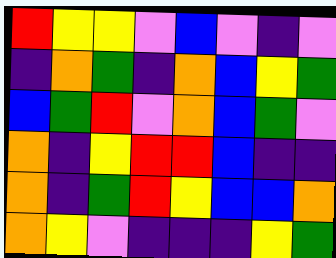[["red", "yellow", "yellow", "violet", "blue", "violet", "indigo", "violet"], ["indigo", "orange", "green", "indigo", "orange", "blue", "yellow", "green"], ["blue", "green", "red", "violet", "orange", "blue", "green", "violet"], ["orange", "indigo", "yellow", "red", "red", "blue", "indigo", "indigo"], ["orange", "indigo", "green", "red", "yellow", "blue", "blue", "orange"], ["orange", "yellow", "violet", "indigo", "indigo", "indigo", "yellow", "green"]]